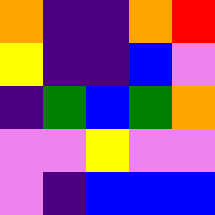[["orange", "indigo", "indigo", "orange", "red"], ["yellow", "indigo", "indigo", "blue", "violet"], ["indigo", "green", "blue", "green", "orange"], ["violet", "violet", "yellow", "violet", "violet"], ["violet", "indigo", "blue", "blue", "blue"]]